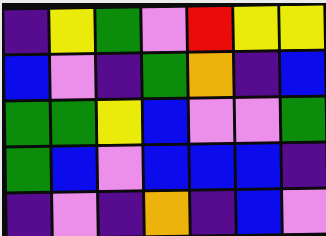[["indigo", "yellow", "green", "violet", "red", "yellow", "yellow"], ["blue", "violet", "indigo", "green", "orange", "indigo", "blue"], ["green", "green", "yellow", "blue", "violet", "violet", "green"], ["green", "blue", "violet", "blue", "blue", "blue", "indigo"], ["indigo", "violet", "indigo", "orange", "indigo", "blue", "violet"]]